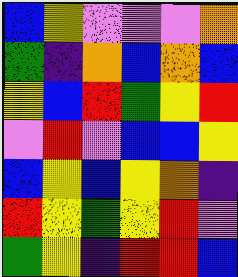[["blue", "yellow", "violet", "violet", "violet", "orange"], ["green", "indigo", "orange", "blue", "orange", "blue"], ["yellow", "blue", "red", "green", "yellow", "red"], ["violet", "red", "violet", "blue", "blue", "yellow"], ["blue", "yellow", "blue", "yellow", "orange", "indigo"], ["red", "yellow", "green", "yellow", "red", "violet"], ["green", "yellow", "indigo", "red", "red", "blue"]]